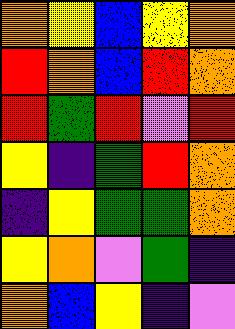[["orange", "yellow", "blue", "yellow", "orange"], ["red", "orange", "blue", "red", "orange"], ["red", "green", "red", "violet", "red"], ["yellow", "indigo", "green", "red", "orange"], ["indigo", "yellow", "green", "green", "orange"], ["yellow", "orange", "violet", "green", "indigo"], ["orange", "blue", "yellow", "indigo", "violet"]]